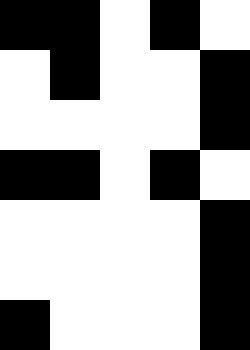[["black", "black", "white", "black", "white"], ["white", "black", "white", "white", "black"], ["white", "white", "white", "white", "black"], ["black", "black", "white", "black", "white"], ["white", "white", "white", "white", "black"], ["white", "white", "white", "white", "black"], ["black", "white", "white", "white", "black"]]